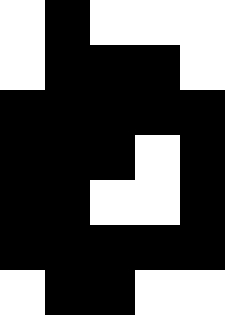[["white", "black", "white", "white", "white"], ["white", "black", "black", "black", "white"], ["black", "black", "black", "black", "black"], ["black", "black", "black", "white", "black"], ["black", "black", "white", "white", "black"], ["black", "black", "black", "black", "black"], ["white", "black", "black", "white", "white"]]